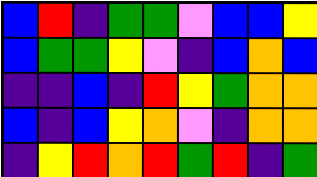[["blue", "red", "indigo", "green", "green", "violet", "blue", "blue", "yellow"], ["blue", "green", "green", "yellow", "violet", "indigo", "blue", "orange", "blue"], ["indigo", "indigo", "blue", "indigo", "red", "yellow", "green", "orange", "orange"], ["blue", "indigo", "blue", "yellow", "orange", "violet", "indigo", "orange", "orange"], ["indigo", "yellow", "red", "orange", "red", "green", "red", "indigo", "green"]]